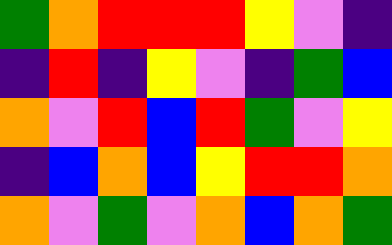[["green", "orange", "red", "red", "red", "yellow", "violet", "indigo"], ["indigo", "red", "indigo", "yellow", "violet", "indigo", "green", "blue"], ["orange", "violet", "red", "blue", "red", "green", "violet", "yellow"], ["indigo", "blue", "orange", "blue", "yellow", "red", "red", "orange"], ["orange", "violet", "green", "violet", "orange", "blue", "orange", "green"]]